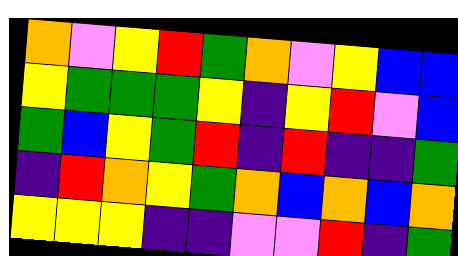[["orange", "violet", "yellow", "red", "green", "orange", "violet", "yellow", "blue", "blue"], ["yellow", "green", "green", "green", "yellow", "indigo", "yellow", "red", "violet", "blue"], ["green", "blue", "yellow", "green", "red", "indigo", "red", "indigo", "indigo", "green"], ["indigo", "red", "orange", "yellow", "green", "orange", "blue", "orange", "blue", "orange"], ["yellow", "yellow", "yellow", "indigo", "indigo", "violet", "violet", "red", "indigo", "green"]]